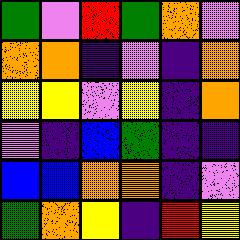[["green", "violet", "red", "green", "orange", "violet"], ["orange", "orange", "indigo", "violet", "indigo", "orange"], ["yellow", "yellow", "violet", "yellow", "indigo", "orange"], ["violet", "indigo", "blue", "green", "indigo", "indigo"], ["blue", "blue", "orange", "orange", "indigo", "violet"], ["green", "orange", "yellow", "indigo", "red", "yellow"]]